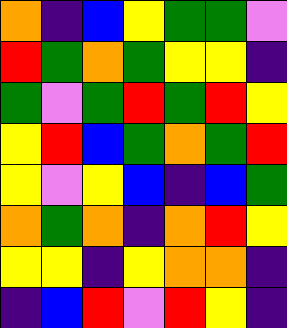[["orange", "indigo", "blue", "yellow", "green", "green", "violet"], ["red", "green", "orange", "green", "yellow", "yellow", "indigo"], ["green", "violet", "green", "red", "green", "red", "yellow"], ["yellow", "red", "blue", "green", "orange", "green", "red"], ["yellow", "violet", "yellow", "blue", "indigo", "blue", "green"], ["orange", "green", "orange", "indigo", "orange", "red", "yellow"], ["yellow", "yellow", "indigo", "yellow", "orange", "orange", "indigo"], ["indigo", "blue", "red", "violet", "red", "yellow", "indigo"]]